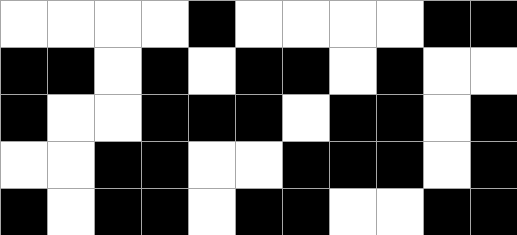[["white", "white", "white", "white", "black", "white", "white", "white", "white", "black", "black"], ["black", "black", "white", "black", "white", "black", "black", "white", "black", "white", "white"], ["black", "white", "white", "black", "black", "black", "white", "black", "black", "white", "black"], ["white", "white", "black", "black", "white", "white", "black", "black", "black", "white", "black"], ["black", "white", "black", "black", "white", "black", "black", "white", "white", "black", "black"]]